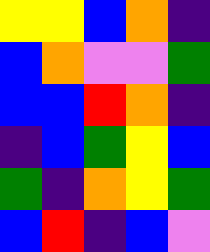[["yellow", "yellow", "blue", "orange", "indigo"], ["blue", "orange", "violet", "violet", "green"], ["blue", "blue", "red", "orange", "indigo"], ["indigo", "blue", "green", "yellow", "blue"], ["green", "indigo", "orange", "yellow", "green"], ["blue", "red", "indigo", "blue", "violet"]]